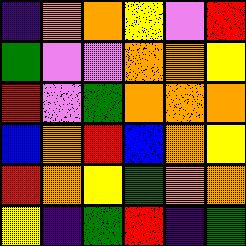[["indigo", "orange", "orange", "yellow", "violet", "red"], ["green", "violet", "violet", "orange", "orange", "yellow"], ["red", "violet", "green", "orange", "orange", "orange"], ["blue", "orange", "red", "blue", "orange", "yellow"], ["red", "orange", "yellow", "green", "orange", "orange"], ["yellow", "indigo", "green", "red", "indigo", "green"]]